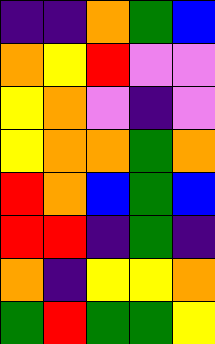[["indigo", "indigo", "orange", "green", "blue"], ["orange", "yellow", "red", "violet", "violet"], ["yellow", "orange", "violet", "indigo", "violet"], ["yellow", "orange", "orange", "green", "orange"], ["red", "orange", "blue", "green", "blue"], ["red", "red", "indigo", "green", "indigo"], ["orange", "indigo", "yellow", "yellow", "orange"], ["green", "red", "green", "green", "yellow"]]